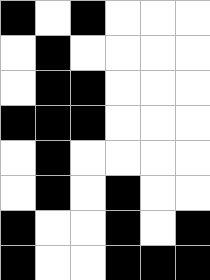[["black", "white", "black", "white", "white", "white"], ["white", "black", "white", "white", "white", "white"], ["white", "black", "black", "white", "white", "white"], ["black", "black", "black", "white", "white", "white"], ["white", "black", "white", "white", "white", "white"], ["white", "black", "white", "black", "white", "white"], ["black", "white", "white", "black", "white", "black"], ["black", "white", "white", "black", "black", "black"]]